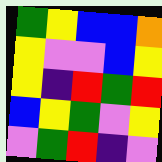[["green", "yellow", "blue", "blue", "orange"], ["yellow", "violet", "violet", "blue", "yellow"], ["yellow", "indigo", "red", "green", "red"], ["blue", "yellow", "green", "violet", "yellow"], ["violet", "green", "red", "indigo", "violet"]]